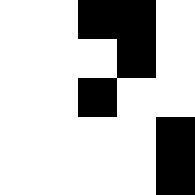[["white", "white", "black", "black", "white"], ["white", "white", "white", "black", "white"], ["white", "white", "black", "white", "white"], ["white", "white", "white", "white", "black"], ["white", "white", "white", "white", "black"]]